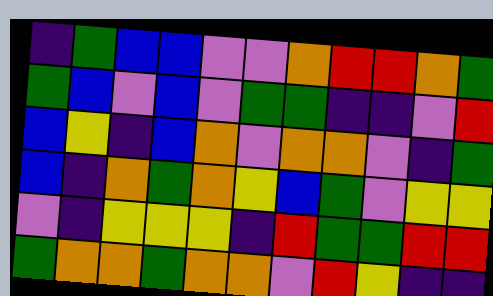[["indigo", "green", "blue", "blue", "violet", "violet", "orange", "red", "red", "orange", "green"], ["green", "blue", "violet", "blue", "violet", "green", "green", "indigo", "indigo", "violet", "red"], ["blue", "yellow", "indigo", "blue", "orange", "violet", "orange", "orange", "violet", "indigo", "green"], ["blue", "indigo", "orange", "green", "orange", "yellow", "blue", "green", "violet", "yellow", "yellow"], ["violet", "indigo", "yellow", "yellow", "yellow", "indigo", "red", "green", "green", "red", "red"], ["green", "orange", "orange", "green", "orange", "orange", "violet", "red", "yellow", "indigo", "indigo"]]